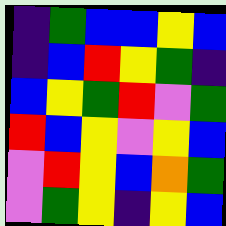[["indigo", "green", "blue", "blue", "yellow", "blue"], ["indigo", "blue", "red", "yellow", "green", "indigo"], ["blue", "yellow", "green", "red", "violet", "green"], ["red", "blue", "yellow", "violet", "yellow", "blue"], ["violet", "red", "yellow", "blue", "orange", "green"], ["violet", "green", "yellow", "indigo", "yellow", "blue"]]